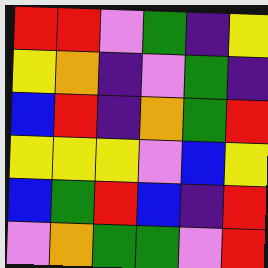[["red", "red", "violet", "green", "indigo", "yellow"], ["yellow", "orange", "indigo", "violet", "green", "indigo"], ["blue", "red", "indigo", "orange", "green", "red"], ["yellow", "yellow", "yellow", "violet", "blue", "yellow"], ["blue", "green", "red", "blue", "indigo", "red"], ["violet", "orange", "green", "green", "violet", "red"]]